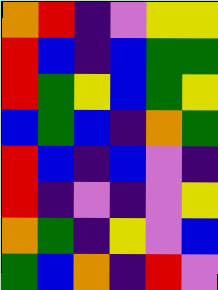[["orange", "red", "indigo", "violet", "yellow", "yellow"], ["red", "blue", "indigo", "blue", "green", "green"], ["red", "green", "yellow", "blue", "green", "yellow"], ["blue", "green", "blue", "indigo", "orange", "green"], ["red", "blue", "indigo", "blue", "violet", "indigo"], ["red", "indigo", "violet", "indigo", "violet", "yellow"], ["orange", "green", "indigo", "yellow", "violet", "blue"], ["green", "blue", "orange", "indigo", "red", "violet"]]